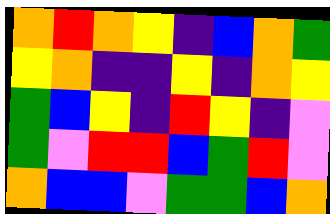[["orange", "red", "orange", "yellow", "indigo", "blue", "orange", "green"], ["yellow", "orange", "indigo", "indigo", "yellow", "indigo", "orange", "yellow"], ["green", "blue", "yellow", "indigo", "red", "yellow", "indigo", "violet"], ["green", "violet", "red", "red", "blue", "green", "red", "violet"], ["orange", "blue", "blue", "violet", "green", "green", "blue", "orange"]]